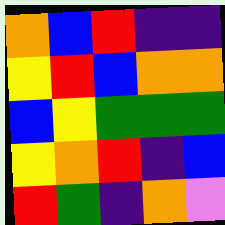[["orange", "blue", "red", "indigo", "indigo"], ["yellow", "red", "blue", "orange", "orange"], ["blue", "yellow", "green", "green", "green"], ["yellow", "orange", "red", "indigo", "blue"], ["red", "green", "indigo", "orange", "violet"]]